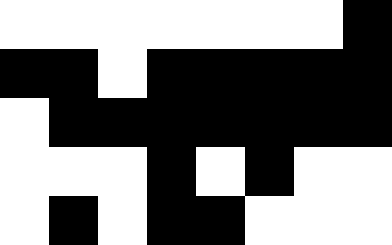[["white", "white", "white", "white", "white", "white", "white", "black"], ["black", "black", "white", "black", "black", "black", "black", "black"], ["white", "black", "black", "black", "black", "black", "black", "black"], ["white", "white", "white", "black", "white", "black", "white", "white"], ["white", "black", "white", "black", "black", "white", "white", "white"]]